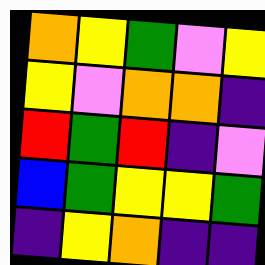[["orange", "yellow", "green", "violet", "yellow"], ["yellow", "violet", "orange", "orange", "indigo"], ["red", "green", "red", "indigo", "violet"], ["blue", "green", "yellow", "yellow", "green"], ["indigo", "yellow", "orange", "indigo", "indigo"]]